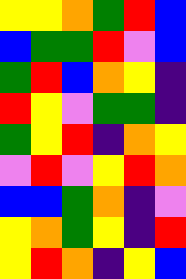[["yellow", "yellow", "orange", "green", "red", "blue"], ["blue", "green", "green", "red", "violet", "blue"], ["green", "red", "blue", "orange", "yellow", "indigo"], ["red", "yellow", "violet", "green", "green", "indigo"], ["green", "yellow", "red", "indigo", "orange", "yellow"], ["violet", "red", "violet", "yellow", "red", "orange"], ["blue", "blue", "green", "orange", "indigo", "violet"], ["yellow", "orange", "green", "yellow", "indigo", "red"], ["yellow", "red", "orange", "indigo", "yellow", "blue"]]